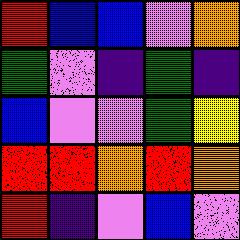[["red", "blue", "blue", "violet", "orange"], ["green", "violet", "indigo", "green", "indigo"], ["blue", "violet", "violet", "green", "yellow"], ["red", "red", "orange", "red", "orange"], ["red", "indigo", "violet", "blue", "violet"]]